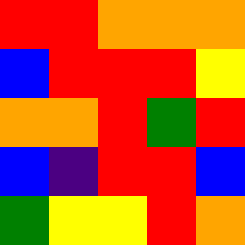[["red", "red", "orange", "orange", "orange"], ["blue", "red", "red", "red", "yellow"], ["orange", "orange", "red", "green", "red"], ["blue", "indigo", "red", "red", "blue"], ["green", "yellow", "yellow", "red", "orange"]]